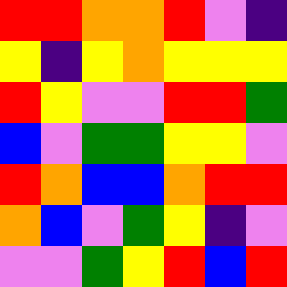[["red", "red", "orange", "orange", "red", "violet", "indigo"], ["yellow", "indigo", "yellow", "orange", "yellow", "yellow", "yellow"], ["red", "yellow", "violet", "violet", "red", "red", "green"], ["blue", "violet", "green", "green", "yellow", "yellow", "violet"], ["red", "orange", "blue", "blue", "orange", "red", "red"], ["orange", "blue", "violet", "green", "yellow", "indigo", "violet"], ["violet", "violet", "green", "yellow", "red", "blue", "red"]]